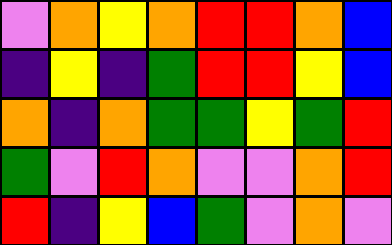[["violet", "orange", "yellow", "orange", "red", "red", "orange", "blue"], ["indigo", "yellow", "indigo", "green", "red", "red", "yellow", "blue"], ["orange", "indigo", "orange", "green", "green", "yellow", "green", "red"], ["green", "violet", "red", "orange", "violet", "violet", "orange", "red"], ["red", "indigo", "yellow", "blue", "green", "violet", "orange", "violet"]]